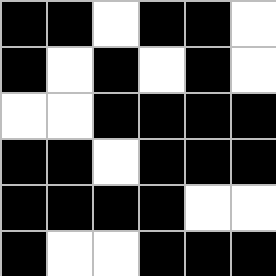[["black", "black", "white", "black", "black", "white"], ["black", "white", "black", "white", "black", "white"], ["white", "white", "black", "black", "black", "black"], ["black", "black", "white", "black", "black", "black"], ["black", "black", "black", "black", "white", "white"], ["black", "white", "white", "black", "black", "black"]]